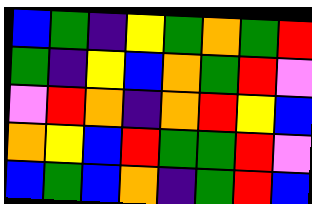[["blue", "green", "indigo", "yellow", "green", "orange", "green", "red"], ["green", "indigo", "yellow", "blue", "orange", "green", "red", "violet"], ["violet", "red", "orange", "indigo", "orange", "red", "yellow", "blue"], ["orange", "yellow", "blue", "red", "green", "green", "red", "violet"], ["blue", "green", "blue", "orange", "indigo", "green", "red", "blue"]]